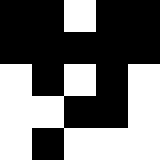[["black", "black", "white", "black", "black"], ["black", "black", "black", "black", "black"], ["white", "black", "white", "black", "white"], ["white", "white", "black", "black", "white"], ["white", "black", "white", "white", "white"]]